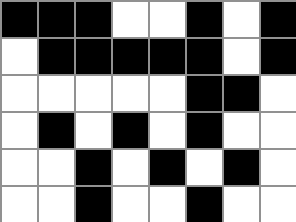[["black", "black", "black", "white", "white", "black", "white", "black"], ["white", "black", "black", "black", "black", "black", "white", "black"], ["white", "white", "white", "white", "white", "black", "black", "white"], ["white", "black", "white", "black", "white", "black", "white", "white"], ["white", "white", "black", "white", "black", "white", "black", "white"], ["white", "white", "black", "white", "white", "black", "white", "white"]]